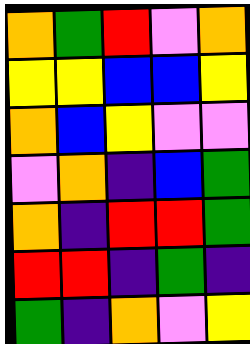[["orange", "green", "red", "violet", "orange"], ["yellow", "yellow", "blue", "blue", "yellow"], ["orange", "blue", "yellow", "violet", "violet"], ["violet", "orange", "indigo", "blue", "green"], ["orange", "indigo", "red", "red", "green"], ["red", "red", "indigo", "green", "indigo"], ["green", "indigo", "orange", "violet", "yellow"]]